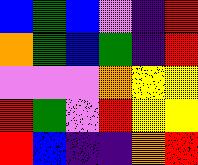[["blue", "green", "blue", "violet", "indigo", "red"], ["orange", "green", "blue", "green", "indigo", "red"], ["violet", "violet", "violet", "orange", "yellow", "yellow"], ["red", "green", "violet", "red", "yellow", "yellow"], ["red", "blue", "indigo", "indigo", "orange", "red"]]